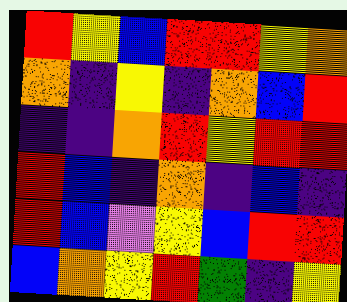[["red", "yellow", "blue", "red", "red", "yellow", "orange"], ["orange", "indigo", "yellow", "indigo", "orange", "blue", "red"], ["indigo", "indigo", "orange", "red", "yellow", "red", "red"], ["red", "blue", "indigo", "orange", "indigo", "blue", "indigo"], ["red", "blue", "violet", "yellow", "blue", "red", "red"], ["blue", "orange", "yellow", "red", "green", "indigo", "yellow"]]